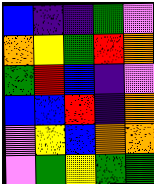[["blue", "indigo", "indigo", "green", "violet"], ["orange", "yellow", "green", "red", "orange"], ["green", "red", "blue", "indigo", "violet"], ["blue", "blue", "red", "indigo", "orange"], ["violet", "yellow", "blue", "orange", "orange"], ["violet", "green", "yellow", "green", "green"]]